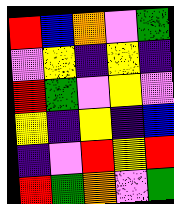[["red", "blue", "orange", "violet", "green"], ["violet", "yellow", "indigo", "yellow", "indigo"], ["red", "green", "violet", "yellow", "violet"], ["yellow", "indigo", "yellow", "indigo", "blue"], ["indigo", "violet", "red", "yellow", "red"], ["red", "green", "orange", "violet", "green"]]